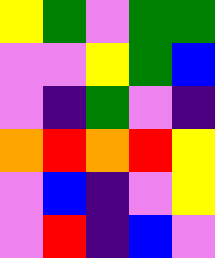[["yellow", "green", "violet", "green", "green"], ["violet", "violet", "yellow", "green", "blue"], ["violet", "indigo", "green", "violet", "indigo"], ["orange", "red", "orange", "red", "yellow"], ["violet", "blue", "indigo", "violet", "yellow"], ["violet", "red", "indigo", "blue", "violet"]]